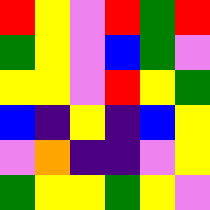[["red", "yellow", "violet", "red", "green", "red"], ["green", "yellow", "violet", "blue", "green", "violet"], ["yellow", "yellow", "violet", "red", "yellow", "green"], ["blue", "indigo", "yellow", "indigo", "blue", "yellow"], ["violet", "orange", "indigo", "indigo", "violet", "yellow"], ["green", "yellow", "yellow", "green", "yellow", "violet"]]